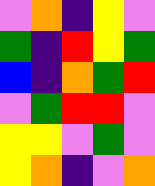[["violet", "orange", "indigo", "yellow", "violet"], ["green", "indigo", "red", "yellow", "green"], ["blue", "indigo", "orange", "green", "red"], ["violet", "green", "red", "red", "violet"], ["yellow", "yellow", "violet", "green", "violet"], ["yellow", "orange", "indigo", "violet", "orange"]]